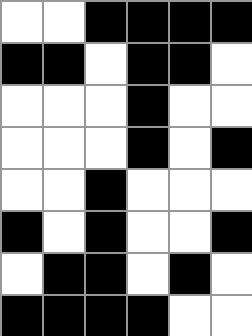[["white", "white", "black", "black", "black", "black"], ["black", "black", "white", "black", "black", "white"], ["white", "white", "white", "black", "white", "white"], ["white", "white", "white", "black", "white", "black"], ["white", "white", "black", "white", "white", "white"], ["black", "white", "black", "white", "white", "black"], ["white", "black", "black", "white", "black", "white"], ["black", "black", "black", "black", "white", "white"]]